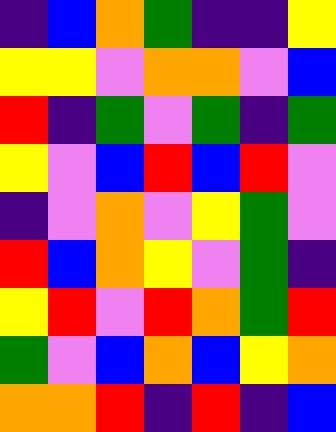[["indigo", "blue", "orange", "green", "indigo", "indigo", "yellow"], ["yellow", "yellow", "violet", "orange", "orange", "violet", "blue"], ["red", "indigo", "green", "violet", "green", "indigo", "green"], ["yellow", "violet", "blue", "red", "blue", "red", "violet"], ["indigo", "violet", "orange", "violet", "yellow", "green", "violet"], ["red", "blue", "orange", "yellow", "violet", "green", "indigo"], ["yellow", "red", "violet", "red", "orange", "green", "red"], ["green", "violet", "blue", "orange", "blue", "yellow", "orange"], ["orange", "orange", "red", "indigo", "red", "indigo", "blue"]]